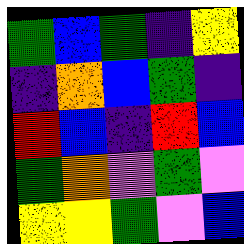[["green", "blue", "green", "indigo", "yellow"], ["indigo", "orange", "blue", "green", "indigo"], ["red", "blue", "indigo", "red", "blue"], ["green", "orange", "violet", "green", "violet"], ["yellow", "yellow", "green", "violet", "blue"]]